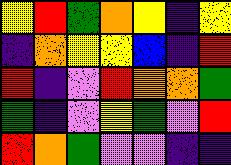[["yellow", "red", "green", "orange", "yellow", "indigo", "yellow"], ["indigo", "orange", "yellow", "yellow", "blue", "indigo", "red"], ["red", "indigo", "violet", "red", "orange", "orange", "green"], ["green", "indigo", "violet", "yellow", "green", "violet", "red"], ["red", "orange", "green", "violet", "violet", "indigo", "indigo"]]